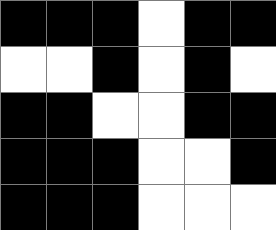[["black", "black", "black", "white", "black", "black"], ["white", "white", "black", "white", "black", "white"], ["black", "black", "white", "white", "black", "black"], ["black", "black", "black", "white", "white", "black"], ["black", "black", "black", "white", "white", "white"]]